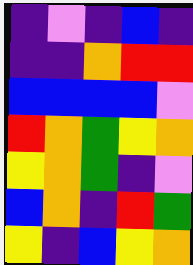[["indigo", "violet", "indigo", "blue", "indigo"], ["indigo", "indigo", "orange", "red", "red"], ["blue", "blue", "blue", "blue", "violet"], ["red", "orange", "green", "yellow", "orange"], ["yellow", "orange", "green", "indigo", "violet"], ["blue", "orange", "indigo", "red", "green"], ["yellow", "indigo", "blue", "yellow", "orange"]]